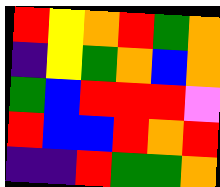[["red", "yellow", "orange", "red", "green", "orange"], ["indigo", "yellow", "green", "orange", "blue", "orange"], ["green", "blue", "red", "red", "red", "violet"], ["red", "blue", "blue", "red", "orange", "red"], ["indigo", "indigo", "red", "green", "green", "orange"]]